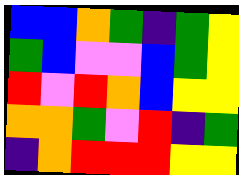[["blue", "blue", "orange", "green", "indigo", "green", "yellow"], ["green", "blue", "violet", "violet", "blue", "green", "yellow"], ["red", "violet", "red", "orange", "blue", "yellow", "yellow"], ["orange", "orange", "green", "violet", "red", "indigo", "green"], ["indigo", "orange", "red", "red", "red", "yellow", "yellow"]]